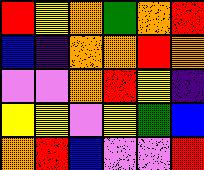[["red", "yellow", "orange", "green", "orange", "red"], ["blue", "indigo", "orange", "orange", "red", "orange"], ["violet", "violet", "orange", "red", "yellow", "indigo"], ["yellow", "yellow", "violet", "yellow", "green", "blue"], ["orange", "red", "blue", "violet", "violet", "red"]]